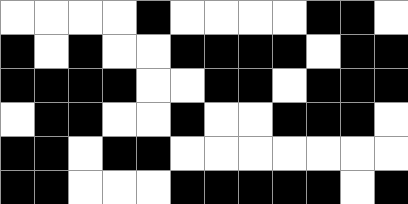[["white", "white", "white", "white", "black", "white", "white", "white", "white", "black", "black", "white"], ["black", "white", "black", "white", "white", "black", "black", "black", "black", "white", "black", "black"], ["black", "black", "black", "black", "white", "white", "black", "black", "white", "black", "black", "black"], ["white", "black", "black", "white", "white", "black", "white", "white", "black", "black", "black", "white"], ["black", "black", "white", "black", "black", "white", "white", "white", "white", "white", "white", "white"], ["black", "black", "white", "white", "white", "black", "black", "black", "black", "black", "white", "black"]]